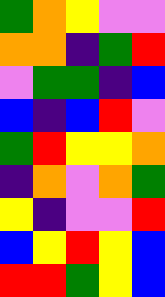[["green", "orange", "yellow", "violet", "violet"], ["orange", "orange", "indigo", "green", "red"], ["violet", "green", "green", "indigo", "blue"], ["blue", "indigo", "blue", "red", "violet"], ["green", "red", "yellow", "yellow", "orange"], ["indigo", "orange", "violet", "orange", "green"], ["yellow", "indigo", "violet", "violet", "red"], ["blue", "yellow", "red", "yellow", "blue"], ["red", "red", "green", "yellow", "blue"]]